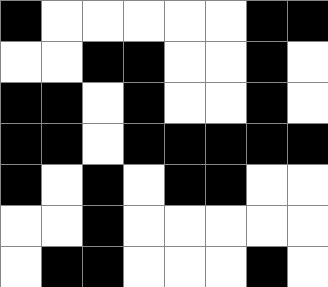[["black", "white", "white", "white", "white", "white", "black", "black"], ["white", "white", "black", "black", "white", "white", "black", "white"], ["black", "black", "white", "black", "white", "white", "black", "white"], ["black", "black", "white", "black", "black", "black", "black", "black"], ["black", "white", "black", "white", "black", "black", "white", "white"], ["white", "white", "black", "white", "white", "white", "white", "white"], ["white", "black", "black", "white", "white", "white", "black", "white"]]